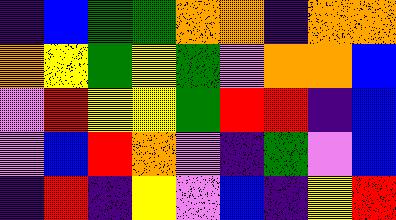[["indigo", "blue", "green", "green", "orange", "orange", "indigo", "orange", "orange"], ["orange", "yellow", "green", "yellow", "green", "violet", "orange", "orange", "blue"], ["violet", "red", "yellow", "yellow", "green", "red", "red", "indigo", "blue"], ["violet", "blue", "red", "orange", "violet", "indigo", "green", "violet", "blue"], ["indigo", "red", "indigo", "yellow", "violet", "blue", "indigo", "yellow", "red"]]